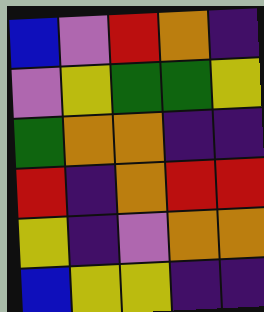[["blue", "violet", "red", "orange", "indigo"], ["violet", "yellow", "green", "green", "yellow"], ["green", "orange", "orange", "indigo", "indigo"], ["red", "indigo", "orange", "red", "red"], ["yellow", "indigo", "violet", "orange", "orange"], ["blue", "yellow", "yellow", "indigo", "indigo"]]